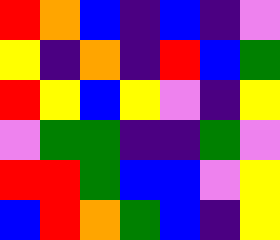[["red", "orange", "blue", "indigo", "blue", "indigo", "violet"], ["yellow", "indigo", "orange", "indigo", "red", "blue", "green"], ["red", "yellow", "blue", "yellow", "violet", "indigo", "yellow"], ["violet", "green", "green", "indigo", "indigo", "green", "violet"], ["red", "red", "green", "blue", "blue", "violet", "yellow"], ["blue", "red", "orange", "green", "blue", "indigo", "yellow"]]